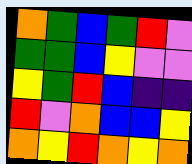[["orange", "green", "blue", "green", "red", "violet"], ["green", "green", "blue", "yellow", "violet", "violet"], ["yellow", "green", "red", "blue", "indigo", "indigo"], ["red", "violet", "orange", "blue", "blue", "yellow"], ["orange", "yellow", "red", "orange", "yellow", "orange"]]